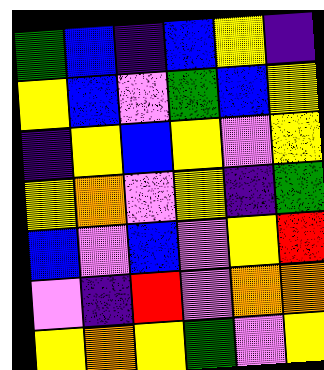[["green", "blue", "indigo", "blue", "yellow", "indigo"], ["yellow", "blue", "violet", "green", "blue", "yellow"], ["indigo", "yellow", "blue", "yellow", "violet", "yellow"], ["yellow", "orange", "violet", "yellow", "indigo", "green"], ["blue", "violet", "blue", "violet", "yellow", "red"], ["violet", "indigo", "red", "violet", "orange", "orange"], ["yellow", "orange", "yellow", "green", "violet", "yellow"]]